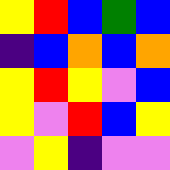[["yellow", "red", "blue", "green", "blue"], ["indigo", "blue", "orange", "blue", "orange"], ["yellow", "red", "yellow", "violet", "blue"], ["yellow", "violet", "red", "blue", "yellow"], ["violet", "yellow", "indigo", "violet", "violet"]]